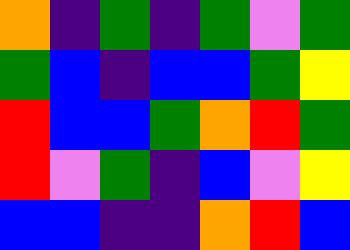[["orange", "indigo", "green", "indigo", "green", "violet", "green"], ["green", "blue", "indigo", "blue", "blue", "green", "yellow"], ["red", "blue", "blue", "green", "orange", "red", "green"], ["red", "violet", "green", "indigo", "blue", "violet", "yellow"], ["blue", "blue", "indigo", "indigo", "orange", "red", "blue"]]